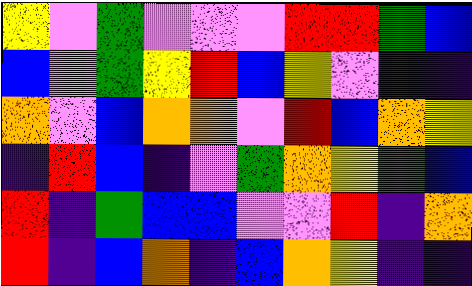[["yellow", "violet", "green", "violet", "violet", "violet", "red", "red", "green", "blue"], ["blue", "violet", "green", "yellow", "red", "blue", "yellow", "violet", "indigo", "indigo"], ["orange", "violet", "blue", "orange", "orange", "violet", "red", "blue", "orange", "yellow"], ["indigo", "red", "blue", "indigo", "violet", "green", "orange", "yellow", "green", "blue"], ["red", "indigo", "green", "blue", "blue", "violet", "violet", "red", "indigo", "orange"], ["red", "indigo", "blue", "orange", "indigo", "blue", "orange", "yellow", "indigo", "indigo"]]